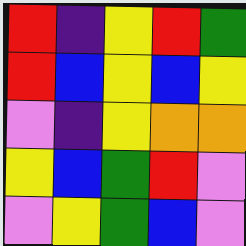[["red", "indigo", "yellow", "red", "green"], ["red", "blue", "yellow", "blue", "yellow"], ["violet", "indigo", "yellow", "orange", "orange"], ["yellow", "blue", "green", "red", "violet"], ["violet", "yellow", "green", "blue", "violet"]]